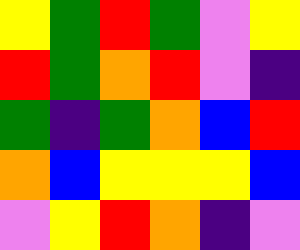[["yellow", "green", "red", "green", "violet", "yellow"], ["red", "green", "orange", "red", "violet", "indigo"], ["green", "indigo", "green", "orange", "blue", "red"], ["orange", "blue", "yellow", "yellow", "yellow", "blue"], ["violet", "yellow", "red", "orange", "indigo", "violet"]]